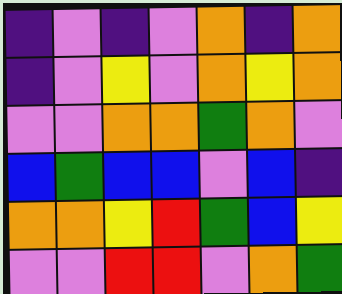[["indigo", "violet", "indigo", "violet", "orange", "indigo", "orange"], ["indigo", "violet", "yellow", "violet", "orange", "yellow", "orange"], ["violet", "violet", "orange", "orange", "green", "orange", "violet"], ["blue", "green", "blue", "blue", "violet", "blue", "indigo"], ["orange", "orange", "yellow", "red", "green", "blue", "yellow"], ["violet", "violet", "red", "red", "violet", "orange", "green"]]